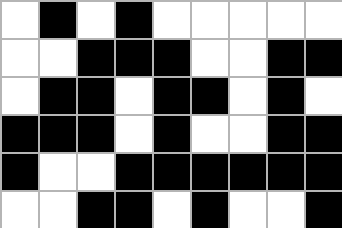[["white", "black", "white", "black", "white", "white", "white", "white", "white"], ["white", "white", "black", "black", "black", "white", "white", "black", "black"], ["white", "black", "black", "white", "black", "black", "white", "black", "white"], ["black", "black", "black", "white", "black", "white", "white", "black", "black"], ["black", "white", "white", "black", "black", "black", "black", "black", "black"], ["white", "white", "black", "black", "white", "black", "white", "white", "black"]]